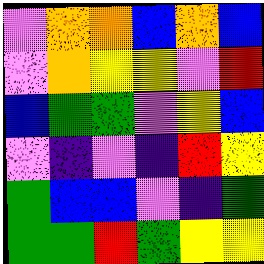[["violet", "orange", "orange", "blue", "orange", "blue"], ["violet", "orange", "yellow", "yellow", "violet", "red"], ["blue", "green", "green", "violet", "yellow", "blue"], ["violet", "indigo", "violet", "indigo", "red", "yellow"], ["green", "blue", "blue", "violet", "indigo", "green"], ["green", "green", "red", "green", "yellow", "yellow"]]